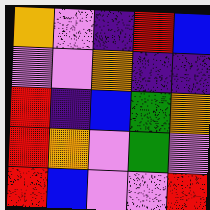[["orange", "violet", "indigo", "red", "blue"], ["violet", "violet", "orange", "indigo", "indigo"], ["red", "indigo", "blue", "green", "orange"], ["red", "orange", "violet", "green", "violet"], ["red", "blue", "violet", "violet", "red"]]